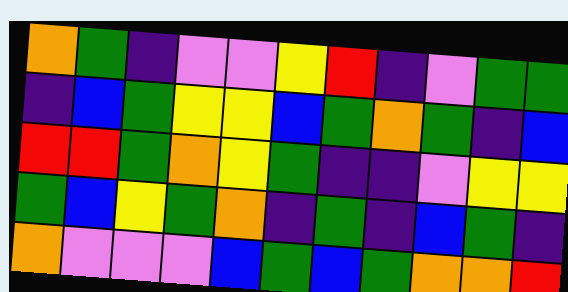[["orange", "green", "indigo", "violet", "violet", "yellow", "red", "indigo", "violet", "green", "green"], ["indigo", "blue", "green", "yellow", "yellow", "blue", "green", "orange", "green", "indigo", "blue"], ["red", "red", "green", "orange", "yellow", "green", "indigo", "indigo", "violet", "yellow", "yellow"], ["green", "blue", "yellow", "green", "orange", "indigo", "green", "indigo", "blue", "green", "indigo"], ["orange", "violet", "violet", "violet", "blue", "green", "blue", "green", "orange", "orange", "red"]]